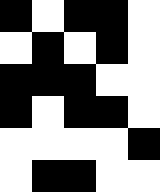[["black", "white", "black", "black", "white"], ["white", "black", "white", "black", "white"], ["black", "black", "black", "white", "white"], ["black", "white", "black", "black", "white"], ["white", "white", "white", "white", "black"], ["white", "black", "black", "white", "white"]]